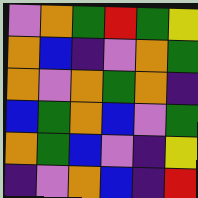[["violet", "orange", "green", "red", "green", "yellow"], ["orange", "blue", "indigo", "violet", "orange", "green"], ["orange", "violet", "orange", "green", "orange", "indigo"], ["blue", "green", "orange", "blue", "violet", "green"], ["orange", "green", "blue", "violet", "indigo", "yellow"], ["indigo", "violet", "orange", "blue", "indigo", "red"]]